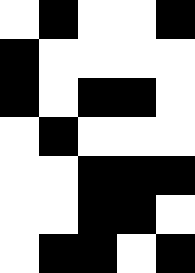[["white", "black", "white", "white", "black"], ["black", "white", "white", "white", "white"], ["black", "white", "black", "black", "white"], ["white", "black", "white", "white", "white"], ["white", "white", "black", "black", "black"], ["white", "white", "black", "black", "white"], ["white", "black", "black", "white", "black"]]